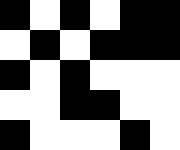[["black", "white", "black", "white", "black", "black"], ["white", "black", "white", "black", "black", "black"], ["black", "white", "black", "white", "white", "white"], ["white", "white", "black", "black", "white", "white"], ["black", "white", "white", "white", "black", "white"]]